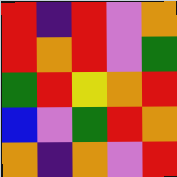[["red", "indigo", "red", "violet", "orange"], ["red", "orange", "red", "violet", "green"], ["green", "red", "yellow", "orange", "red"], ["blue", "violet", "green", "red", "orange"], ["orange", "indigo", "orange", "violet", "red"]]